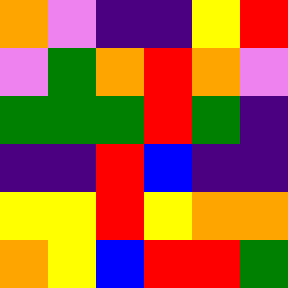[["orange", "violet", "indigo", "indigo", "yellow", "red"], ["violet", "green", "orange", "red", "orange", "violet"], ["green", "green", "green", "red", "green", "indigo"], ["indigo", "indigo", "red", "blue", "indigo", "indigo"], ["yellow", "yellow", "red", "yellow", "orange", "orange"], ["orange", "yellow", "blue", "red", "red", "green"]]